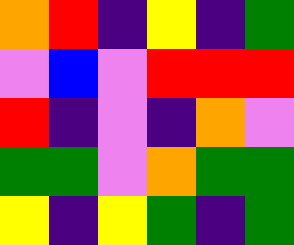[["orange", "red", "indigo", "yellow", "indigo", "green"], ["violet", "blue", "violet", "red", "red", "red"], ["red", "indigo", "violet", "indigo", "orange", "violet"], ["green", "green", "violet", "orange", "green", "green"], ["yellow", "indigo", "yellow", "green", "indigo", "green"]]